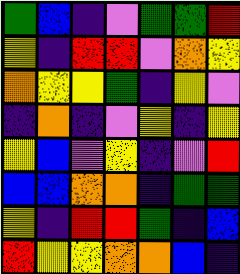[["green", "blue", "indigo", "violet", "green", "green", "red"], ["yellow", "indigo", "red", "red", "violet", "orange", "yellow"], ["orange", "yellow", "yellow", "green", "indigo", "yellow", "violet"], ["indigo", "orange", "indigo", "violet", "yellow", "indigo", "yellow"], ["yellow", "blue", "violet", "yellow", "indigo", "violet", "red"], ["blue", "blue", "orange", "orange", "indigo", "green", "green"], ["yellow", "indigo", "red", "red", "green", "indigo", "blue"], ["red", "yellow", "yellow", "orange", "orange", "blue", "indigo"]]